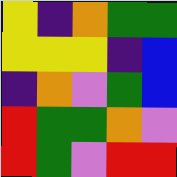[["yellow", "indigo", "orange", "green", "green"], ["yellow", "yellow", "yellow", "indigo", "blue"], ["indigo", "orange", "violet", "green", "blue"], ["red", "green", "green", "orange", "violet"], ["red", "green", "violet", "red", "red"]]